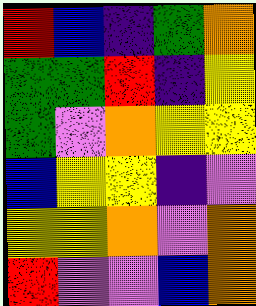[["red", "blue", "indigo", "green", "orange"], ["green", "green", "red", "indigo", "yellow"], ["green", "violet", "orange", "yellow", "yellow"], ["blue", "yellow", "yellow", "indigo", "violet"], ["yellow", "yellow", "orange", "violet", "orange"], ["red", "violet", "violet", "blue", "orange"]]